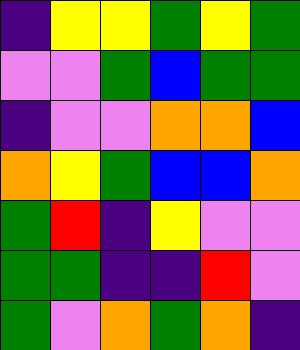[["indigo", "yellow", "yellow", "green", "yellow", "green"], ["violet", "violet", "green", "blue", "green", "green"], ["indigo", "violet", "violet", "orange", "orange", "blue"], ["orange", "yellow", "green", "blue", "blue", "orange"], ["green", "red", "indigo", "yellow", "violet", "violet"], ["green", "green", "indigo", "indigo", "red", "violet"], ["green", "violet", "orange", "green", "orange", "indigo"]]